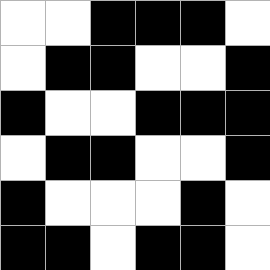[["white", "white", "black", "black", "black", "white"], ["white", "black", "black", "white", "white", "black"], ["black", "white", "white", "black", "black", "black"], ["white", "black", "black", "white", "white", "black"], ["black", "white", "white", "white", "black", "white"], ["black", "black", "white", "black", "black", "white"]]